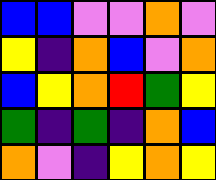[["blue", "blue", "violet", "violet", "orange", "violet"], ["yellow", "indigo", "orange", "blue", "violet", "orange"], ["blue", "yellow", "orange", "red", "green", "yellow"], ["green", "indigo", "green", "indigo", "orange", "blue"], ["orange", "violet", "indigo", "yellow", "orange", "yellow"]]